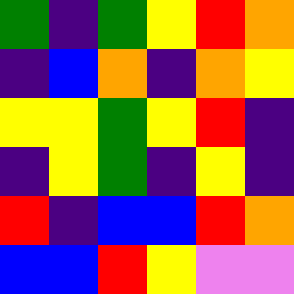[["green", "indigo", "green", "yellow", "red", "orange"], ["indigo", "blue", "orange", "indigo", "orange", "yellow"], ["yellow", "yellow", "green", "yellow", "red", "indigo"], ["indigo", "yellow", "green", "indigo", "yellow", "indigo"], ["red", "indigo", "blue", "blue", "red", "orange"], ["blue", "blue", "red", "yellow", "violet", "violet"]]